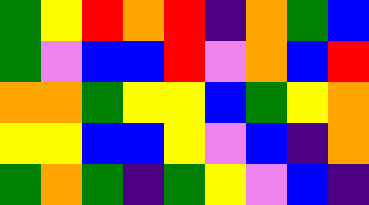[["green", "yellow", "red", "orange", "red", "indigo", "orange", "green", "blue"], ["green", "violet", "blue", "blue", "red", "violet", "orange", "blue", "red"], ["orange", "orange", "green", "yellow", "yellow", "blue", "green", "yellow", "orange"], ["yellow", "yellow", "blue", "blue", "yellow", "violet", "blue", "indigo", "orange"], ["green", "orange", "green", "indigo", "green", "yellow", "violet", "blue", "indigo"]]